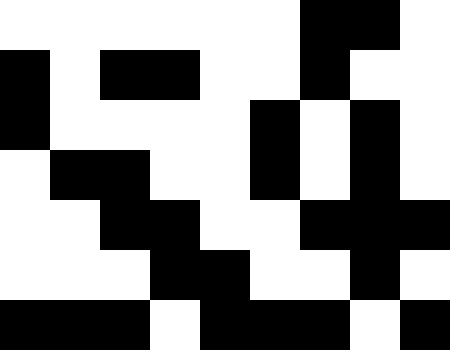[["white", "white", "white", "white", "white", "white", "black", "black", "white"], ["black", "white", "black", "black", "white", "white", "black", "white", "white"], ["black", "white", "white", "white", "white", "black", "white", "black", "white"], ["white", "black", "black", "white", "white", "black", "white", "black", "white"], ["white", "white", "black", "black", "white", "white", "black", "black", "black"], ["white", "white", "white", "black", "black", "white", "white", "black", "white"], ["black", "black", "black", "white", "black", "black", "black", "white", "black"]]